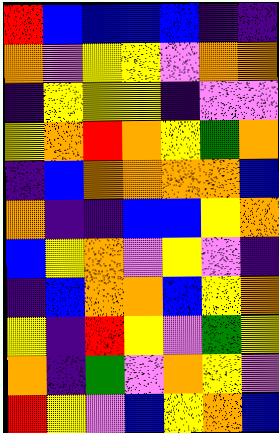[["red", "blue", "blue", "blue", "blue", "indigo", "indigo"], ["orange", "violet", "yellow", "yellow", "violet", "orange", "orange"], ["indigo", "yellow", "yellow", "yellow", "indigo", "violet", "violet"], ["yellow", "orange", "red", "orange", "yellow", "green", "orange"], ["indigo", "blue", "orange", "orange", "orange", "orange", "blue"], ["orange", "indigo", "indigo", "blue", "blue", "yellow", "orange"], ["blue", "yellow", "orange", "violet", "yellow", "violet", "indigo"], ["indigo", "blue", "orange", "orange", "blue", "yellow", "orange"], ["yellow", "indigo", "red", "yellow", "violet", "green", "yellow"], ["orange", "indigo", "green", "violet", "orange", "yellow", "violet"], ["red", "yellow", "violet", "blue", "yellow", "orange", "blue"]]